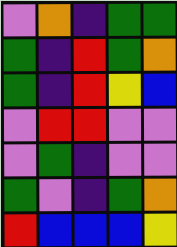[["violet", "orange", "indigo", "green", "green"], ["green", "indigo", "red", "green", "orange"], ["green", "indigo", "red", "yellow", "blue"], ["violet", "red", "red", "violet", "violet"], ["violet", "green", "indigo", "violet", "violet"], ["green", "violet", "indigo", "green", "orange"], ["red", "blue", "blue", "blue", "yellow"]]